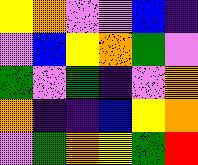[["yellow", "orange", "violet", "violet", "blue", "indigo"], ["violet", "blue", "yellow", "orange", "green", "violet"], ["green", "violet", "green", "indigo", "violet", "orange"], ["orange", "indigo", "indigo", "blue", "yellow", "orange"], ["violet", "green", "orange", "yellow", "green", "red"]]